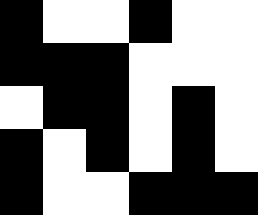[["black", "white", "white", "black", "white", "white"], ["black", "black", "black", "white", "white", "white"], ["white", "black", "black", "white", "black", "white"], ["black", "white", "black", "white", "black", "white"], ["black", "white", "white", "black", "black", "black"]]